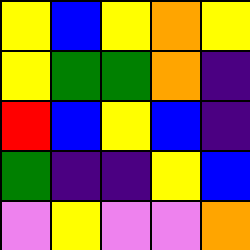[["yellow", "blue", "yellow", "orange", "yellow"], ["yellow", "green", "green", "orange", "indigo"], ["red", "blue", "yellow", "blue", "indigo"], ["green", "indigo", "indigo", "yellow", "blue"], ["violet", "yellow", "violet", "violet", "orange"]]